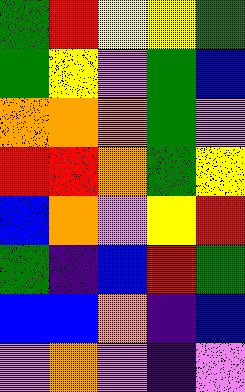[["green", "red", "yellow", "yellow", "green"], ["green", "yellow", "violet", "green", "blue"], ["orange", "orange", "orange", "green", "violet"], ["red", "red", "orange", "green", "yellow"], ["blue", "orange", "violet", "yellow", "red"], ["green", "indigo", "blue", "red", "green"], ["blue", "blue", "orange", "indigo", "blue"], ["violet", "orange", "violet", "indigo", "violet"]]